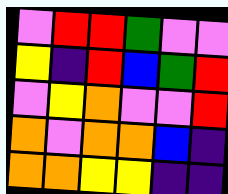[["violet", "red", "red", "green", "violet", "violet"], ["yellow", "indigo", "red", "blue", "green", "red"], ["violet", "yellow", "orange", "violet", "violet", "red"], ["orange", "violet", "orange", "orange", "blue", "indigo"], ["orange", "orange", "yellow", "yellow", "indigo", "indigo"]]